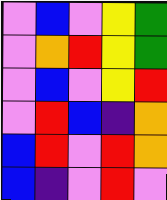[["violet", "blue", "violet", "yellow", "green"], ["violet", "orange", "red", "yellow", "green"], ["violet", "blue", "violet", "yellow", "red"], ["violet", "red", "blue", "indigo", "orange"], ["blue", "red", "violet", "red", "orange"], ["blue", "indigo", "violet", "red", "violet"]]